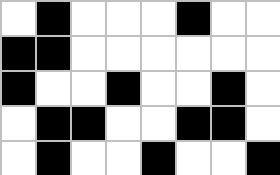[["white", "black", "white", "white", "white", "black", "white", "white"], ["black", "black", "white", "white", "white", "white", "white", "white"], ["black", "white", "white", "black", "white", "white", "black", "white"], ["white", "black", "black", "white", "white", "black", "black", "white"], ["white", "black", "white", "white", "black", "white", "white", "black"]]